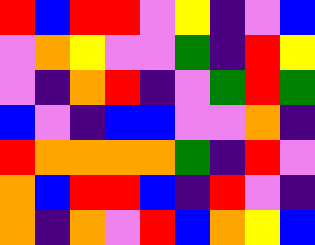[["red", "blue", "red", "red", "violet", "yellow", "indigo", "violet", "blue"], ["violet", "orange", "yellow", "violet", "violet", "green", "indigo", "red", "yellow"], ["violet", "indigo", "orange", "red", "indigo", "violet", "green", "red", "green"], ["blue", "violet", "indigo", "blue", "blue", "violet", "violet", "orange", "indigo"], ["red", "orange", "orange", "orange", "orange", "green", "indigo", "red", "violet"], ["orange", "blue", "red", "red", "blue", "indigo", "red", "violet", "indigo"], ["orange", "indigo", "orange", "violet", "red", "blue", "orange", "yellow", "blue"]]